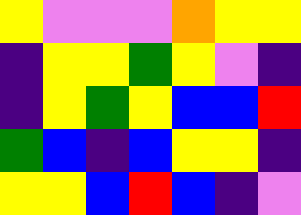[["yellow", "violet", "violet", "violet", "orange", "yellow", "yellow"], ["indigo", "yellow", "yellow", "green", "yellow", "violet", "indigo"], ["indigo", "yellow", "green", "yellow", "blue", "blue", "red"], ["green", "blue", "indigo", "blue", "yellow", "yellow", "indigo"], ["yellow", "yellow", "blue", "red", "blue", "indigo", "violet"]]